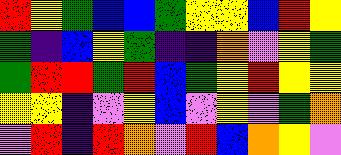[["red", "yellow", "green", "blue", "blue", "green", "yellow", "yellow", "blue", "red", "yellow"], ["green", "indigo", "blue", "yellow", "green", "indigo", "indigo", "orange", "violet", "yellow", "green"], ["green", "red", "red", "green", "red", "blue", "green", "yellow", "red", "yellow", "yellow"], ["yellow", "yellow", "indigo", "violet", "yellow", "blue", "violet", "yellow", "violet", "green", "orange"], ["violet", "red", "indigo", "red", "orange", "violet", "red", "blue", "orange", "yellow", "violet"]]